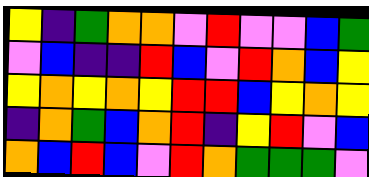[["yellow", "indigo", "green", "orange", "orange", "violet", "red", "violet", "violet", "blue", "green"], ["violet", "blue", "indigo", "indigo", "red", "blue", "violet", "red", "orange", "blue", "yellow"], ["yellow", "orange", "yellow", "orange", "yellow", "red", "red", "blue", "yellow", "orange", "yellow"], ["indigo", "orange", "green", "blue", "orange", "red", "indigo", "yellow", "red", "violet", "blue"], ["orange", "blue", "red", "blue", "violet", "red", "orange", "green", "green", "green", "violet"]]